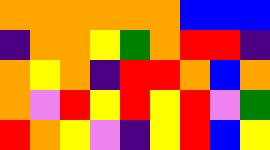[["orange", "orange", "orange", "orange", "orange", "orange", "blue", "blue", "blue"], ["indigo", "orange", "orange", "yellow", "green", "orange", "red", "red", "indigo"], ["orange", "yellow", "orange", "indigo", "red", "red", "orange", "blue", "orange"], ["orange", "violet", "red", "yellow", "red", "yellow", "red", "violet", "green"], ["red", "orange", "yellow", "violet", "indigo", "yellow", "red", "blue", "yellow"]]